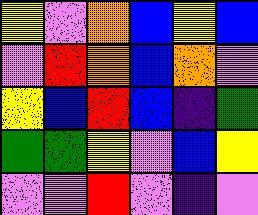[["yellow", "violet", "orange", "blue", "yellow", "blue"], ["violet", "red", "orange", "blue", "orange", "violet"], ["yellow", "blue", "red", "blue", "indigo", "green"], ["green", "green", "yellow", "violet", "blue", "yellow"], ["violet", "violet", "red", "violet", "indigo", "violet"]]